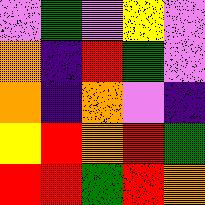[["violet", "green", "violet", "yellow", "violet"], ["orange", "indigo", "red", "green", "violet"], ["orange", "indigo", "orange", "violet", "indigo"], ["yellow", "red", "orange", "red", "green"], ["red", "red", "green", "red", "orange"]]